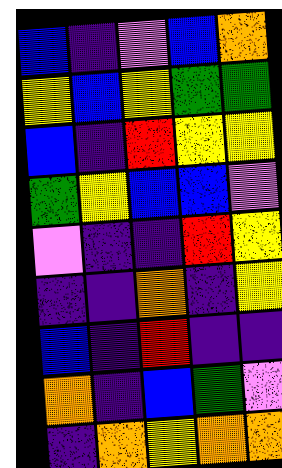[["blue", "indigo", "violet", "blue", "orange"], ["yellow", "blue", "yellow", "green", "green"], ["blue", "indigo", "red", "yellow", "yellow"], ["green", "yellow", "blue", "blue", "violet"], ["violet", "indigo", "indigo", "red", "yellow"], ["indigo", "indigo", "orange", "indigo", "yellow"], ["blue", "indigo", "red", "indigo", "indigo"], ["orange", "indigo", "blue", "green", "violet"], ["indigo", "orange", "yellow", "orange", "orange"]]